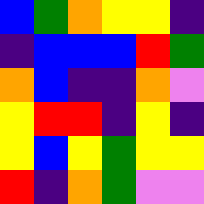[["blue", "green", "orange", "yellow", "yellow", "indigo"], ["indigo", "blue", "blue", "blue", "red", "green"], ["orange", "blue", "indigo", "indigo", "orange", "violet"], ["yellow", "red", "red", "indigo", "yellow", "indigo"], ["yellow", "blue", "yellow", "green", "yellow", "yellow"], ["red", "indigo", "orange", "green", "violet", "violet"]]